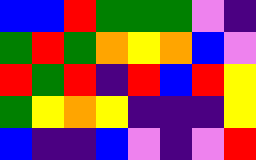[["blue", "blue", "red", "green", "green", "green", "violet", "indigo"], ["green", "red", "green", "orange", "yellow", "orange", "blue", "violet"], ["red", "green", "red", "indigo", "red", "blue", "red", "yellow"], ["green", "yellow", "orange", "yellow", "indigo", "indigo", "indigo", "yellow"], ["blue", "indigo", "indigo", "blue", "violet", "indigo", "violet", "red"]]